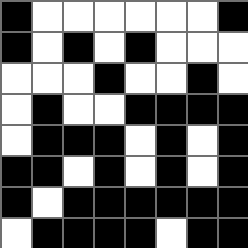[["black", "white", "white", "white", "white", "white", "white", "black"], ["black", "white", "black", "white", "black", "white", "white", "white"], ["white", "white", "white", "black", "white", "white", "black", "white"], ["white", "black", "white", "white", "black", "black", "black", "black"], ["white", "black", "black", "black", "white", "black", "white", "black"], ["black", "black", "white", "black", "white", "black", "white", "black"], ["black", "white", "black", "black", "black", "black", "black", "black"], ["white", "black", "black", "black", "black", "white", "black", "black"]]